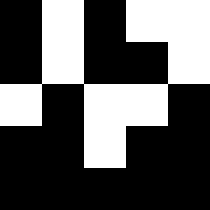[["black", "white", "black", "white", "white"], ["black", "white", "black", "black", "white"], ["white", "black", "white", "white", "black"], ["black", "black", "white", "black", "black"], ["black", "black", "black", "black", "black"]]